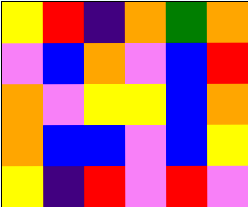[["yellow", "red", "indigo", "orange", "green", "orange"], ["violet", "blue", "orange", "violet", "blue", "red"], ["orange", "violet", "yellow", "yellow", "blue", "orange"], ["orange", "blue", "blue", "violet", "blue", "yellow"], ["yellow", "indigo", "red", "violet", "red", "violet"]]